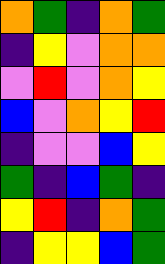[["orange", "green", "indigo", "orange", "green"], ["indigo", "yellow", "violet", "orange", "orange"], ["violet", "red", "violet", "orange", "yellow"], ["blue", "violet", "orange", "yellow", "red"], ["indigo", "violet", "violet", "blue", "yellow"], ["green", "indigo", "blue", "green", "indigo"], ["yellow", "red", "indigo", "orange", "green"], ["indigo", "yellow", "yellow", "blue", "green"]]